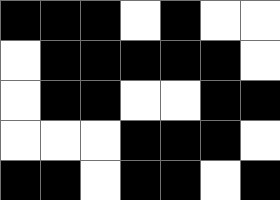[["black", "black", "black", "white", "black", "white", "white"], ["white", "black", "black", "black", "black", "black", "white"], ["white", "black", "black", "white", "white", "black", "black"], ["white", "white", "white", "black", "black", "black", "white"], ["black", "black", "white", "black", "black", "white", "black"]]